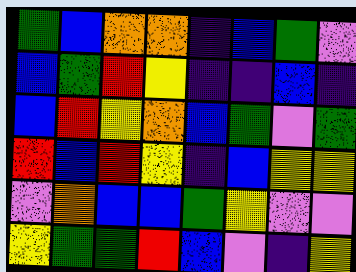[["green", "blue", "orange", "orange", "indigo", "blue", "green", "violet"], ["blue", "green", "red", "yellow", "indigo", "indigo", "blue", "indigo"], ["blue", "red", "yellow", "orange", "blue", "green", "violet", "green"], ["red", "blue", "red", "yellow", "indigo", "blue", "yellow", "yellow"], ["violet", "orange", "blue", "blue", "green", "yellow", "violet", "violet"], ["yellow", "green", "green", "red", "blue", "violet", "indigo", "yellow"]]